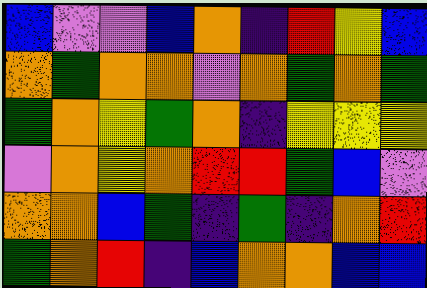[["blue", "violet", "violet", "blue", "orange", "indigo", "red", "yellow", "blue"], ["orange", "green", "orange", "orange", "violet", "orange", "green", "orange", "green"], ["green", "orange", "yellow", "green", "orange", "indigo", "yellow", "yellow", "yellow"], ["violet", "orange", "yellow", "orange", "red", "red", "green", "blue", "violet"], ["orange", "orange", "blue", "green", "indigo", "green", "indigo", "orange", "red"], ["green", "orange", "red", "indigo", "blue", "orange", "orange", "blue", "blue"]]